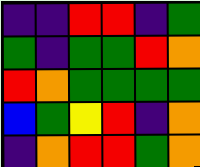[["indigo", "indigo", "red", "red", "indigo", "green"], ["green", "indigo", "green", "green", "red", "orange"], ["red", "orange", "green", "green", "green", "green"], ["blue", "green", "yellow", "red", "indigo", "orange"], ["indigo", "orange", "red", "red", "green", "orange"]]